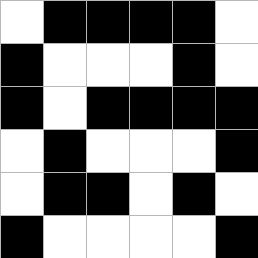[["white", "black", "black", "black", "black", "white"], ["black", "white", "white", "white", "black", "white"], ["black", "white", "black", "black", "black", "black"], ["white", "black", "white", "white", "white", "black"], ["white", "black", "black", "white", "black", "white"], ["black", "white", "white", "white", "white", "black"]]